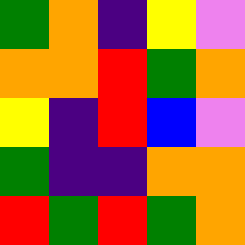[["green", "orange", "indigo", "yellow", "violet"], ["orange", "orange", "red", "green", "orange"], ["yellow", "indigo", "red", "blue", "violet"], ["green", "indigo", "indigo", "orange", "orange"], ["red", "green", "red", "green", "orange"]]